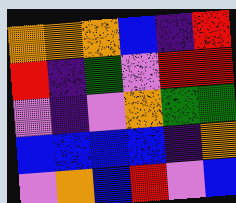[["orange", "orange", "orange", "blue", "indigo", "red"], ["red", "indigo", "green", "violet", "red", "red"], ["violet", "indigo", "violet", "orange", "green", "green"], ["blue", "blue", "blue", "blue", "indigo", "orange"], ["violet", "orange", "blue", "red", "violet", "blue"]]